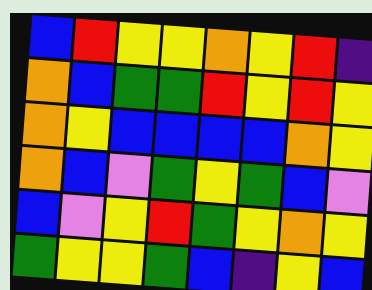[["blue", "red", "yellow", "yellow", "orange", "yellow", "red", "indigo"], ["orange", "blue", "green", "green", "red", "yellow", "red", "yellow"], ["orange", "yellow", "blue", "blue", "blue", "blue", "orange", "yellow"], ["orange", "blue", "violet", "green", "yellow", "green", "blue", "violet"], ["blue", "violet", "yellow", "red", "green", "yellow", "orange", "yellow"], ["green", "yellow", "yellow", "green", "blue", "indigo", "yellow", "blue"]]